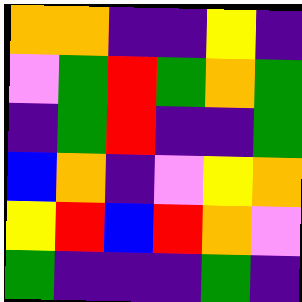[["orange", "orange", "indigo", "indigo", "yellow", "indigo"], ["violet", "green", "red", "green", "orange", "green"], ["indigo", "green", "red", "indigo", "indigo", "green"], ["blue", "orange", "indigo", "violet", "yellow", "orange"], ["yellow", "red", "blue", "red", "orange", "violet"], ["green", "indigo", "indigo", "indigo", "green", "indigo"]]